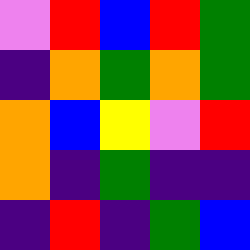[["violet", "red", "blue", "red", "green"], ["indigo", "orange", "green", "orange", "green"], ["orange", "blue", "yellow", "violet", "red"], ["orange", "indigo", "green", "indigo", "indigo"], ["indigo", "red", "indigo", "green", "blue"]]